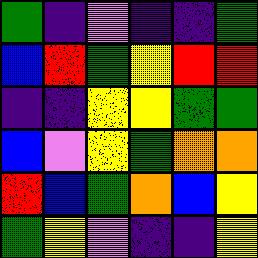[["green", "indigo", "violet", "indigo", "indigo", "green"], ["blue", "red", "green", "yellow", "red", "red"], ["indigo", "indigo", "yellow", "yellow", "green", "green"], ["blue", "violet", "yellow", "green", "orange", "orange"], ["red", "blue", "green", "orange", "blue", "yellow"], ["green", "yellow", "violet", "indigo", "indigo", "yellow"]]